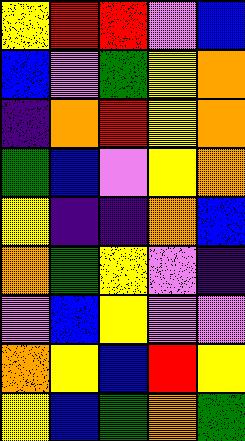[["yellow", "red", "red", "violet", "blue"], ["blue", "violet", "green", "yellow", "orange"], ["indigo", "orange", "red", "yellow", "orange"], ["green", "blue", "violet", "yellow", "orange"], ["yellow", "indigo", "indigo", "orange", "blue"], ["orange", "green", "yellow", "violet", "indigo"], ["violet", "blue", "yellow", "violet", "violet"], ["orange", "yellow", "blue", "red", "yellow"], ["yellow", "blue", "green", "orange", "green"]]